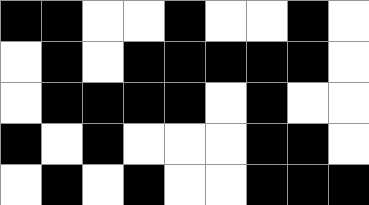[["black", "black", "white", "white", "black", "white", "white", "black", "white"], ["white", "black", "white", "black", "black", "black", "black", "black", "white"], ["white", "black", "black", "black", "black", "white", "black", "white", "white"], ["black", "white", "black", "white", "white", "white", "black", "black", "white"], ["white", "black", "white", "black", "white", "white", "black", "black", "black"]]